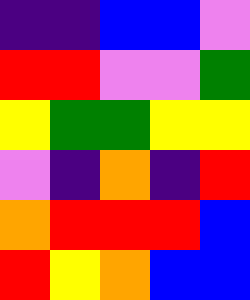[["indigo", "indigo", "blue", "blue", "violet"], ["red", "red", "violet", "violet", "green"], ["yellow", "green", "green", "yellow", "yellow"], ["violet", "indigo", "orange", "indigo", "red"], ["orange", "red", "red", "red", "blue"], ["red", "yellow", "orange", "blue", "blue"]]